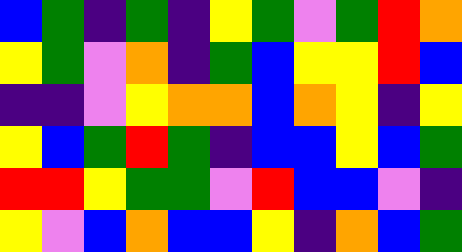[["blue", "green", "indigo", "green", "indigo", "yellow", "green", "violet", "green", "red", "orange"], ["yellow", "green", "violet", "orange", "indigo", "green", "blue", "yellow", "yellow", "red", "blue"], ["indigo", "indigo", "violet", "yellow", "orange", "orange", "blue", "orange", "yellow", "indigo", "yellow"], ["yellow", "blue", "green", "red", "green", "indigo", "blue", "blue", "yellow", "blue", "green"], ["red", "red", "yellow", "green", "green", "violet", "red", "blue", "blue", "violet", "indigo"], ["yellow", "violet", "blue", "orange", "blue", "blue", "yellow", "indigo", "orange", "blue", "green"]]